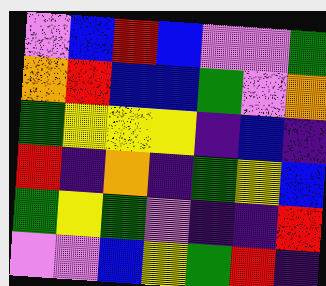[["violet", "blue", "red", "blue", "violet", "violet", "green"], ["orange", "red", "blue", "blue", "green", "violet", "orange"], ["green", "yellow", "yellow", "yellow", "indigo", "blue", "indigo"], ["red", "indigo", "orange", "indigo", "green", "yellow", "blue"], ["green", "yellow", "green", "violet", "indigo", "indigo", "red"], ["violet", "violet", "blue", "yellow", "green", "red", "indigo"]]